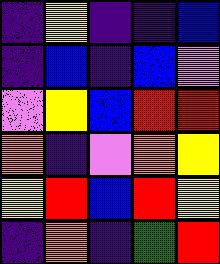[["indigo", "yellow", "indigo", "indigo", "blue"], ["indigo", "blue", "indigo", "blue", "violet"], ["violet", "yellow", "blue", "red", "red"], ["orange", "indigo", "violet", "orange", "yellow"], ["yellow", "red", "blue", "red", "yellow"], ["indigo", "orange", "indigo", "green", "red"]]